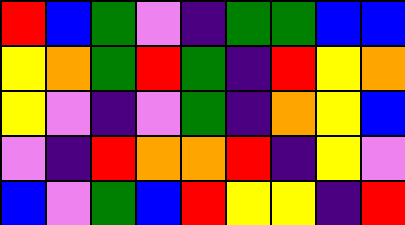[["red", "blue", "green", "violet", "indigo", "green", "green", "blue", "blue"], ["yellow", "orange", "green", "red", "green", "indigo", "red", "yellow", "orange"], ["yellow", "violet", "indigo", "violet", "green", "indigo", "orange", "yellow", "blue"], ["violet", "indigo", "red", "orange", "orange", "red", "indigo", "yellow", "violet"], ["blue", "violet", "green", "blue", "red", "yellow", "yellow", "indigo", "red"]]